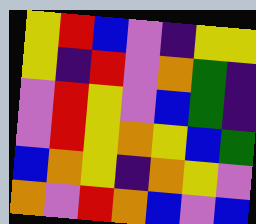[["yellow", "red", "blue", "violet", "indigo", "yellow", "yellow"], ["yellow", "indigo", "red", "violet", "orange", "green", "indigo"], ["violet", "red", "yellow", "violet", "blue", "green", "indigo"], ["violet", "red", "yellow", "orange", "yellow", "blue", "green"], ["blue", "orange", "yellow", "indigo", "orange", "yellow", "violet"], ["orange", "violet", "red", "orange", "blue", "violet", "blue"]]